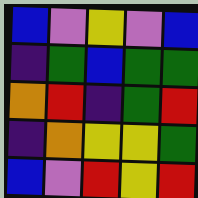[["blue", "violet", "yellow", "violet", "blue"], ["indigo", "green", "blue", "green", "green"], ["orange", "red", "indigo", "green", "red"], ["indigo", "orange", "yellow", "yellow", "green"], ["blue", "violet", "red", "yellow", "red"]]